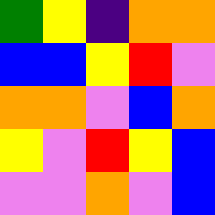[["green", "yellow", "indigo", "orange", "orange"], ["blue", "blue", "yellow", "red", "violet"], ["orange", "orange", "violet", "blue", "orange"], ["yellow", "violet", "red", "yellow", "blue"], ["violet", "violet", "orange", "violet", "blue"]]